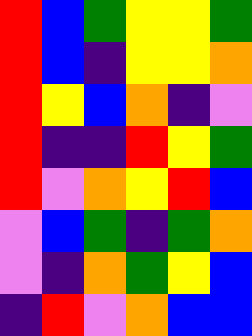[["red", "blue", "green", "yellow", "yellow", "green"], ["red", "blue", "indigo", "yellow", "yellow", "orange"], ["red", "yellow", "blue", "orange", "indigo", "violet"], ["red", "indigo", "indigo", "red", "yellow", "green"], ["red", "violet", "orange", "yellow", "red", "blue"], ["violet", "blue", "green", "indigo", "green", "orange"], ["violet", "indigo", "orange", "green", "yellow", "blue"], ["indigo", "red", "violet", "orange", "blue", "blue"]]